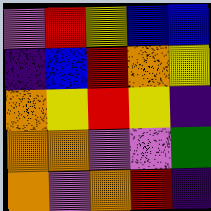[["violet", "red", "yellow", "blue", "blue"], ["indigo", "blue", "red", "orange", "yellow"], ["orange", "yellow", "red", "yellow", "indigo"], ["orange", "orange", "violet", "violet", "green"], ["orange", "violet", "orange", "red", "indigo"]]